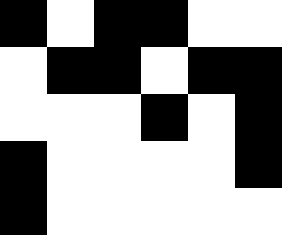[["black", "white", "black", "black", "white", "white"], ["white", "black", "black", "white", "black", "black"], ["white", "white", "white", "black", "white", "black"], ["black", "white", "white", "white", "white", "black"], ["black", "white", "white", "white", "white", "white"]]